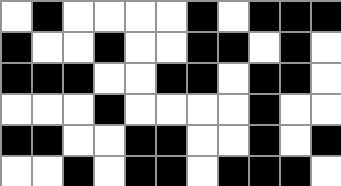[["white", "black", "white", "white", "white", "white", "black", "white", "black", "black", "black"], ["black", "white", "white", "black", "white", "white", "black", "black", "white", "black", "white"], ["black", "black", "black", "white", "white", "black", "black", "white", "black", "black", "white"], ["white", "white", "white", "black", "white", "white", "white", "white", "black", "white", "white"], ["black", "black", "white", "white", "black", "black", "white", "white", "black", "white", "black"], ["white", "white", "black", "white", "black", "black", "white", "black", "black", "black", "white"]]